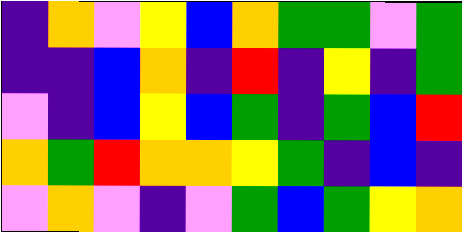[["indigo", "orange", "violet", "yellow", "blue", "orange", "green", "green", "violet", "green"], ["indigo", "indigo", "blue", "orange", "indigo", "red", "indigo", "yellow", "indigo", "green"], ["violet", "indigo", "blue", "yellow", "blue", "green", "indigo", "green", "blue", "red"], ["orange", "green", "red", "orange", "orange", "yellow", "green", "indigo", "blue", "indigo"], ["violet", "orange", "violet", "indigo", "violet", "green", "blue", "green", "yellow", "orange"]]